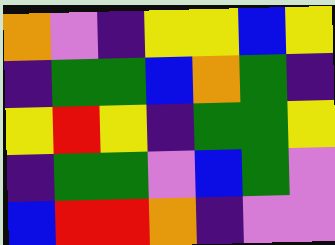[["orange", "violet", "indigo", "yellow", "yellow", "blue", "yellow"], ["indigo", "green", "green", "blue", "orange", "green", "indigo"], ["yellow", "red", "yellow", "indigo", "green", "green", "yellow"], ["indigo", "green", "green", "violet", "blue", "green", "violet"], ["blue", "red", "red", "orange", "indigo", "violet", "violet"]]